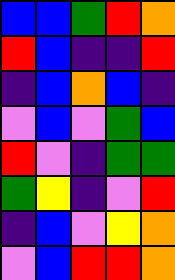[["blue", "blue", "green", "red", "orange"], ["red", "blue", "indigo", "indigo", "red"], ["indigo", "blue", "orange", "blue", "indigo"], ["violet", "blue", "violet", "green", "blue"], ["red", "violet", "indigo", "green", "green"], ["green", "yellow", "indigo", "violet", "red"], ["indigo", "blue", "violet", "yellow", "orange"], ["violet", "blue", "red", "red", "orange"]]